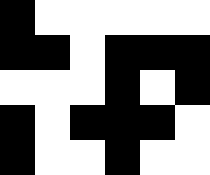[["black", "white", "white", "white", "white", "white"], ["black", "black", "white", "black", "black", "black"], ["white", "white", "white", "black", "white", "black"], ["black", "white", "black", "black", "black", "white"], ["black", "white", "white", "black", "white", "white"]]